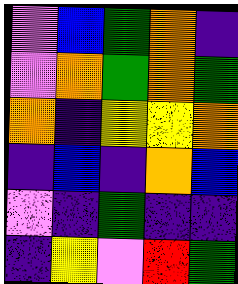[["violet", "blue", "green", "orange", "indigo"], ["violet", "orange", "green", "orange", "green"], ["orange", "indigo", "yellow", "yellow", "orange"], ["indigo", "blue", "indigo", "orange", "blue"], ["violet", "indigo", "green", "indigo", "indigo"], ["indigo", "yellow", "violet", "red", "green"]]